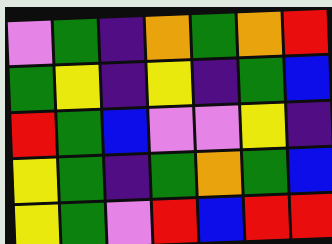[["violet", "green", "indigo", "orange", "green", "orange", "red"], ["green", "yellow", "indigo", "yellow", "indigo", "green", "blue"], ["red", "green", "blue", "violet", "violet", "yellow", "indigo"], ["yellow", "green", "indigo", "green", "orange", "green", "blue"], ["yellow", "green", "violet", "red", "blue", "red", "red"]]